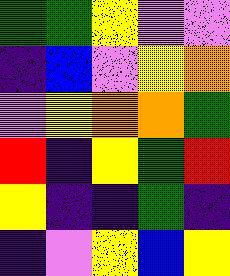[["green", "green", "yellow", "violet", "violet"], ["indigo", "blue", "violet", "yellow", "orange"], ["violet", "yellow", "orange", "orange", "green"], ["red", "indigo", "yellow", "green", "red"], ["yellow", "indigo", "indigo", "green", "indigo"], ["indigo", "violet", "yellow", "blue", "yellow"]]